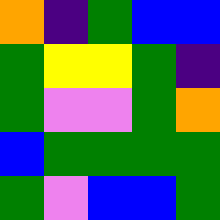[["orange", "indigo", "green", "blue", "blue"], ["green", "yellow", "yellow", "green", "indigo"], ["green", "violet", "violet", "green", "orange"], ["blue", "green", "green", "green", "green"], ["green", "violet", "blue", "blue", "green"]]